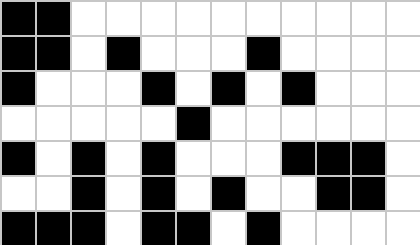[["black", "black", "white", "white", "white", "white", "white", "white", "white", "white", "white", "white"], ["black", "black", "white", "black", "white", "white", "white", "black", "white", "white", "white", "white"], ["black", "white", "white", "white", "black", "white", "black", "white", "black", "white", "white", "white"], ["white", "white", "white", "white", "white", "black", "white", "white", "white", "white", "white", "white"], ["black", "white", "black", "white", "black", "white", "white", "white", "black", "black", "black", "white"], ["white", "white", "black", "white", "black", "white", "black", "white", "white", "black", "black", "white"], ["black", "black", "black", "white", "black", "black", "white", "black", "white", "white", "white", "white"]]